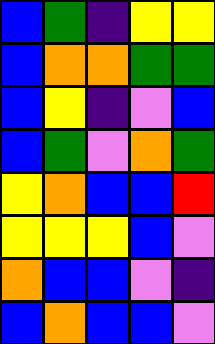[["blue", "green", "indigo", "yellow", "yellow"], ["blue", "orange", "orange", "green", "green"], ["blue", "yellow", "indigo", "violet", "blue"], ["blue", "green", "violet", "orange", "green"], ["yellow", "orange", "blue", "blue", "red"], ["yellow", "yellow", "yellow", "blue", "violet"], ["orange", "blue", "blue", "violet", "indigo"], ["blue", "orange", "blue", "blue", "violet"]]